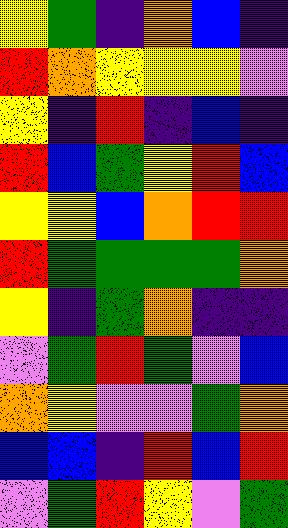[["yellow", "green", "indigo", "orange", "blue", "indigo"], ["red", "orange", "yellow", "yellow", "yellow", "violet"], ["yellow", "indigo", "red", "indigo", "blue", "indigo"], ["red", "blue", "green", "yellow", "red", "blue"], ["yellow", "yellow", "blue", "orange", "red", "red"], ["red", "green", "green", "green", "green", "orange"], ["yellow", "indigo", "green", "orange", "indigo", "indigo"], ["violet", "green", "red", "green", "violet", "blue"], ["orange", "yellow", "violet", "violet", "green", "orange"], ["blue", "blue", "indigo", "red", "blue", "red"], ["violet", "green", "red", "yellow", "violet", "green"]]